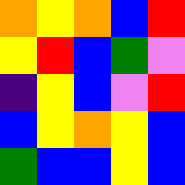[["orange", "yellow", "orange", "blue", "red"], ["yellow", "red", "blue", "green", "violet"], ["indigo", "yellow", "blue", "violet", "red"], ["blue", "yellow", "orange", "yellow", "blue"], ["green", "blue", "blue", "yellow", "blue"]]